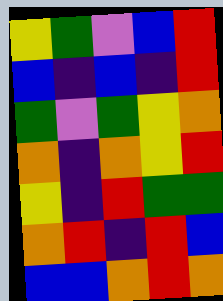[["yellow", "green", "violet", "blue", "red"], ["blue", "indigo", "blue", "indigo", "red"], ["green", "violet", "green", "yellow", "orange"], ["orange", "indigo", "orange", "yellow", "red"], ["yellow", "indigo", "red", "green", "green"], ["orange", "red", "indigo", "red", "blue"], ["blue", "blue", "orange", "red", "orange"]]